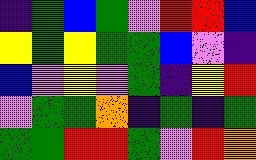[["indigo", "green", "blue", "green", "violet", "red", "red", "blue"], ["yellow", "green", "yellow", "green", "green", "blue", "violet", "indigo"], ["blue", "violet", "yellow", "violet", "green", "indigo", "yellow", "red"], ["violet", "green", "green", "orange", "indigo", "green", "indigo", "green"], ["green", "green", "red", "red", "green", "violet", "red", "orange"]]